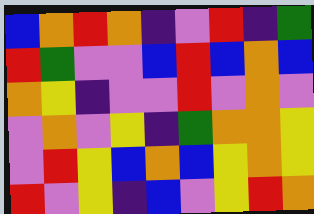[["blue", "orange", "red", "orange", "indigo", "violet", "red", "indigo", "green"], ["red", "green", "violet", "violet", "blue", "red", "blue", "orange", "blue"], ["orange", "yellow", "indigo", "violet", "violet", "red", "violet", "orange", "violet"], ["violet", "orange", "violet", "yellow", "indigo", "green", "orange", "orange", "yellow"], ["violet", "red", "yellow", "blue", "orange", "blue", "yellow", "orange", "yellow"], ["red", "violet", "yellow", "indigo", "blue", "violet", "yellow", "red", "orange"]]